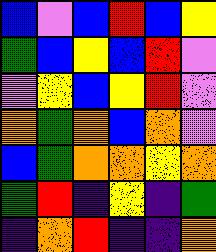[["blue", "violet", "blue", "red", "blue", "yellow"], ["green", "blue", "yellow", "blue", "red", "violet"], ["violet", "yellow", "blue", "yellow", "red", "violet"], ["orange", "green", "orange", "blue", "orange", "violet"], ["blue", "green", "orange", "orange", "yellow", "orange"], ["green", "red", "indigo", "yellow", "indigo", "green"], ["indigo", "orange", "red", "indigo", "indigo", "orange"]]